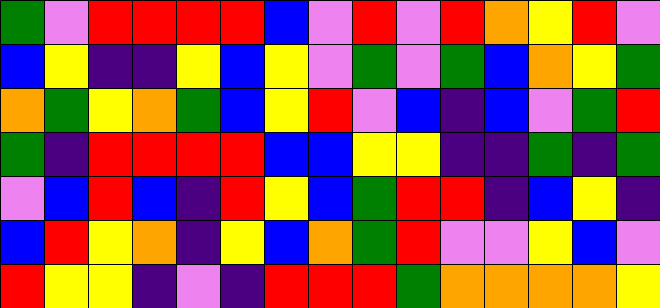[["green", "violet", "red", "red", "red", "red", "blue", "violet", "red", "violet", "red", "orange", "yellow", "red", "violet"], ["blue", "yellow", "indigo", "indigo", "yellow", "blue", "yellow", "violet", "green", "violet", "green", "blue", "orange", "yellow", "green"], ["orange", "green", "yellow", "orange", "green", "blue", "yellow", "red", "violet", "blue", "indigo", "blue", "violet", "green", "red"], ["green", "indigo", "red", "red", "red", "red", "blue", "blue", "yellow", "yellow", "indigo", "indigo", "green", "indigo", "green"], ["violet", "blue", "red", "blue", "indigo", "red", "yellow", "blue", "green", "red", "red", "indigo", "blue", "yellow", "indigo"], ["blue", "red", "yellow", "orange", "indigo", "yellow", "blue", "orange", "green", "red", "violet", "violet", "yellow", "blue", "violet"], ["red", "yellow", "yellow", "indigo", "violet", "indigo", "red", "red", "red", "green", "orange", "orange", "orange", "orange", "yellow"]]